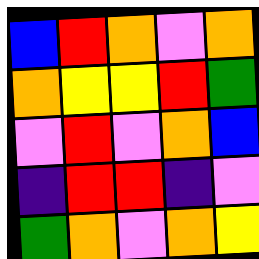[["blue", "red", "orange", "violet", "orange"], ["orange", "yellow", "yellow", "red", "green"], ["violet", "red", "violet", "orange", "blue"], ["indigo", "red", "red", "indigo", "violet"], ["green", "orange", "violet", "orange", "yellow"]]